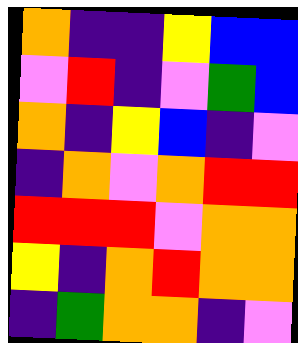[["orange", "indigo", "indigo", "yellow", "blue", "blue"], ["violet", "red", "indigo", "violet", "green", "blue"], ["orange", "indigo", "yellow", "blue", "indigo", "violet"], ["indigo", "orange", "violet", "orange", "red", "red"], ["red", "red", "red", "violet", "orange", "orange"], ["yellow", "indigo", "orange", "red", "orange", "orange"], ["indigo", "green", "orange", "orange", "indigo", "violet"]]